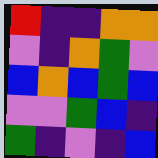[["red", "indigo", "indigo", "orange", "orange"], ["violet", "indigo", "orange", "green", "violet"], ["blue", "orange", "blue", "green", "blue"], ["violet", "violet", "green", "blue", "indigo"], ["green", "indigo", "violet", "indigo", "blue"]]